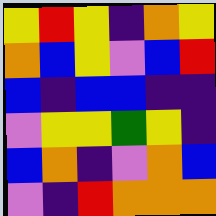[["yellow", "red", "yellow", "indigo", "orange", "yellow"], ["orange", "blue", "yellow", "violet", "blue", "red"], ["blue", "indigo", "blue", "blue", "indigo", "indigo"], ["violet", "yellow", "yellow", "green", "yellow", "indigo"], ["blue", "orange", "indigo", "violet", "orange", "blue"], ["violet", "indigo", "red", "orange", "orange", "orange"]]